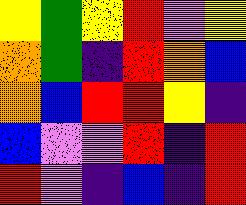[["yellow", "green", "yellow", "red", "violet", "yellow"], ["orange", "green", "indigo", "red", "orange", "blue"], ["orange", "blue", "red", "red", "yellow", "indigo"], ["blue", "violet", "violet", "red", "indigo", "red"], ["red", "violet", "indigo", "blue", "indigo", "red"]]